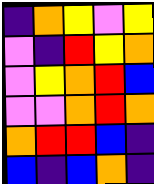[["indigo", "orange", "yellow", "violet", "yellow"], ["violet", "indigo", "red", "yellow", "orange"], ["violet", "yellow", "orange", "red", "blue"], ["violet", "violet", "orange", "red", "orange"], ["orange", "red", "red", "blue", "indigo"], ["blue", "indigo", "blue", "orange", "indigo"]]